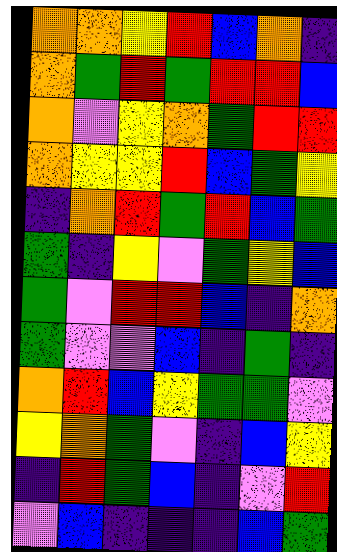[["orange", "orange", "yellow", "red", "blue", "orange", "indigo"], ["orange", "green", "red", "green", "red", "red", "blue"], ["orange", "violet", "yellow", "orange", "green", "red", "red"], ["orange", "yellow", "yellow", "red", "blue", "green", "yellow"], ["indigo", "orange", "red", "green", "red", "blue", "green"], ["green", "indigo", "yellow", "violet", "green", "yellow", "blue"], ["green", "violet", "red", "red", "blue", "indigo", "orange"], ["green", "violet", "violet", "blue", "indigo", "green", "indigo"], ["orange", "red", "blue", "yellow", "green", "green", "violet"], ["yellow", "orange", "green", "violet", "indigo", "blue", "yellow"], ["indigo", "red", "green", "blue", "indigo", "violet", "red"], ["violet", "blue", "indigo", "indigo", "indigo", "blue", "green"]]